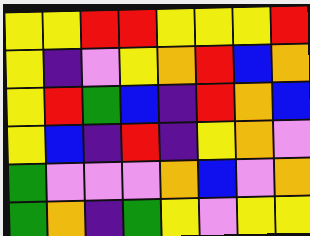[["yellow", "yellow", "red", "red", "yellow", "yellow", "yellow", "red"], ["yellow", "indigo", "violet", "yellow", "orange", "red", "blue", "orange"], ["yellow", "red", "green", "blue", "indigo", "red", "orange", "blue"], ["yellow", "blue", "indigo", "red", "indigo", "yellow", "orange", "violet"], ["green", "violet", "violet", "violet", "orange", "blue", "violet", "orange"], ["green", "orange", "indigo", "green", "yellow", "violet", "yellow", "yellow"]]